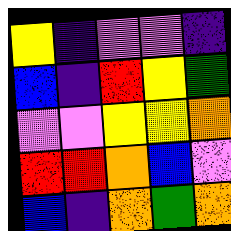[["yellow", "indigo", "violet", "violet", "indigo"], ["blue", "indigo", "red", "yellow", "green"], ["violet", "violet", "yellow", "yellow", "orange"], ["red", "red", "orange", "blue", "violet"], ["blue", "indigo", "orange", "green", "orange"]]